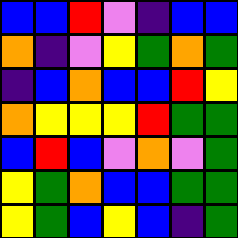[["blue", "blue", "red", "violet", "indigo", "blue", "blue"], ["orange", "indigo", "violet", "yellow", "green", "orange", "green"], ["indigo", "blue", "orange", "blue", "blue", "red", "yellow"], ["orange", "yellow", "yellow", "yellow", "red", "green", "green"], ["blue", "red", "blue", "violet", "orange", "violet", "green"], ["yellow", "green", "orange", "blue", "blue", "green", "green"], ["yellow", "green", "blue", "yellow", "blue", "indigo", "green"]]